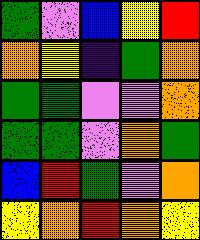[["green", "violet", "blue", "yellow", "red"], ["orange", "yellow", "indigo", "green", "orange"], ["green", "green", "violet", "violet", "orange"], ["green", "green", "violet", "orange", "green"], ["blue", "red", "green", "violet", "orange"], ["yellow", "orange", "red", "orange", "yellow"]]